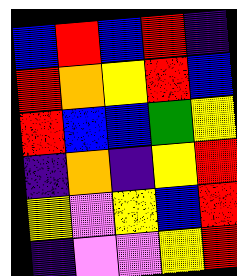[["blue", "red", "blue", "red", "indigo"], ["red", "orange", "yellow", "red", "blue"], ["red", "blue", "blue", "green", "yellow"], ["indigo", "orange", "indigo", "yellow", "red"], ["yellow", "violet", "yellow", "blue", "red"], ["indigo", "violet", "violet", "yellow", "red"]]